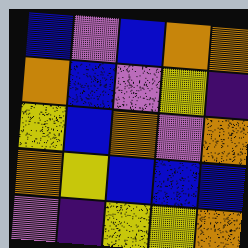[["blue", "violet", "blue", "orange", "orange"], ["orange", "blue", "violet", "yellow", "indigo"], ["yellow", "blue", "orange", "violet", "orange"], ["orange", "yellow", "blue", "blue", "blue"], ["violet", "indigo", "yellow", "yellow", "orange"]]